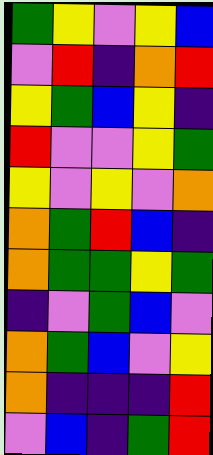[["green", "yellow", "violet", "yellow", "blue"], ["violet", "red", "indigo", "orange", "red"], ["yellow", "green", "blue", "yellow", "indigo"], ["red", "violet", "violet", "yellow", "green"], ["yellow", "violet", "yellow", "violet", "orange"], ["orange", "green", "red", "blue", "indigo"], ["orange", "green", "green", "yellow", "green"], ["indigo", "violet", "green", "blue", "violet"], ["orange", "green", "blue", "violet", "yellow"], ["orange", "indigo", "indigo", "indigo", "red"], ["violet", "blue", "indigo", "green", "red"]]